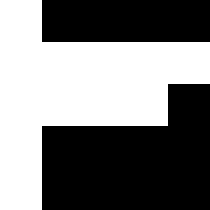[["white", "black", "black", "black", "black"], ["white", "white", "white", "white", "white"], ["white", "white", "white", "white", "black"], ["white", "black", "black", "black", "black"], ["white", "black", "black", "black", "black"]]